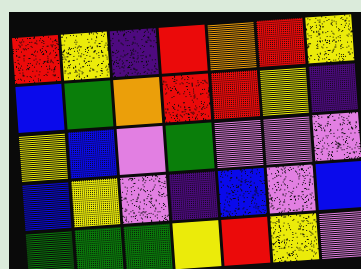[["red", "yellow", "indigo", "red", "orange", "red", "yellow"], ["blue", "green", "orange", "red", "red", "yellow", "indigo"], ["yellow", "blue", "violet", "green", "violet", "violet", "violet"], ["blue", "yellow", "violet", "indigo", "blue", "violet", "blue"], ["green", "green", "green", "yellow", "red", "yellow", "violet"]]